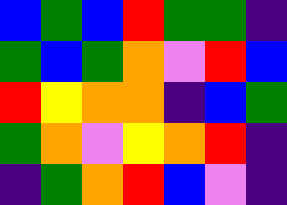[["blue", "green", "blue", "red", "green", "green", "indigo"], ["green", "blue", "green", "orange", "violet", "red", "blue"], ["red", "yellow", "orange", "orange", "indigo", "blue", "green"], ["green", "orange", "violet", "yellow", "orange", "red", "indigo"], ["indigo", "green", "orange", "red", "blue", "violet", "indigo"]]